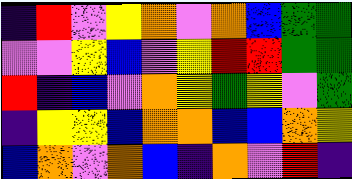[["indigo", "red", "violet", "yellow", "orange", "violet", "orange", "blue", "green", "green"], ["violet", "violet", "yellow", "blue", "violet", "yellow", "red", "red", "green", "green"], ["red", "indigo", "blue", "violet", "orange", "yellow", "green", "yellow", "violet", "green"], ["indigo", "yellow", "yellow", "blue", "orange", "orange", "blue", "blue", "orange", "yellow"], ["blue", "orange", "violet", "orange", "blue", "indigo", "orange", "violet", "red", "indigo"]]